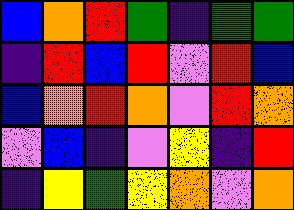[["blue", "orange", "red", "green", "indigo", "green", "green"], ["indigo", "red", "blue", "red", "violet", "red", "blue"], ["blue", "orange", "red", "orange", "violet", "red", "orange"], ["violet", "blue", "indigo", "violet", "yellow", "indigo", "red"], ["indigo", "yellow", "green", "yellow", "orange", "violet", "orange"]]